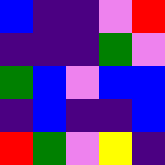[["blue", "indigo", "indigo", "violet", "red"], ["indigo", "indigo", "indigo", "green", "violet"], ["green", "blue", "violet", "blue", "blue"], ["indigo", "blue", "indigo", "indigo", "blue"], ["red", "green", "violet", "yellow", "indigo"]]